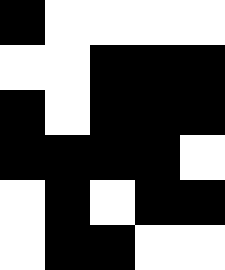[["black", "white", "white", "white", "white"], ["white", "white", "black", "black", "black"], ["black", "white", "black", "black", "black"], ["black", "black", "black", "black", "white"], ["white", "black", "white", "black", "black"], ["white", "black", "black", "white", "white"]]